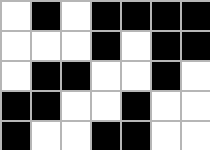[["white", "black", "white", "black", "black", "black", "black"], ["white", "white", "white", "black", "white", "black", "black"], ["white", "black", "black", "white", "white", "black", "white"], ["black", "black", "white", "white", "black", "white", "white"], ["black", "white", "white", "black", "black", "white", "white"]]